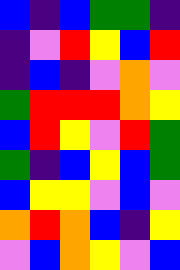[["blue", "indigo", "blue", "green", "green", "indigo"], ["indigo", "violet", "red", "yellow", "blue", "red"], ["indigo", "blue", "indigo", "violet", "orange", "violet"], ["green", "red", "red", "red", "orange", "yellow"], ["blue", "red", "yellow", "violet", "red", "green"], ["green", "indigo", "blue", "yellow", "blue", "green"], ["blue", "yellow", "yellow", "violet", "blue", "violet"], ["orange", "red", "orange", "blue", "indigo", "yellow"], ["violet", "blue", "orange", "yellow", "violet", "blue"]]